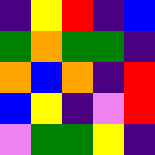[["indigo", "yellow", "red", "indigo", "blue"], ["green", "orange", "green", "green", "indigo"], ["orange", "blue", "orange", "indigo", "red"], ["blue", "yellow", "indigo", "violet", "red"], ["violet", "green", "green", "yellow", "indigo"]]